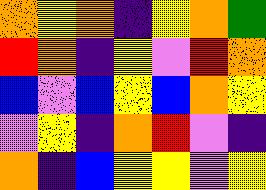[["orange", "yellow", "orange", "indigo", "yellow", "orange", "green"], ["red", "orange", "indigo", "yellow", "violet", "red", "orange"], ["blue", "violet", "blue", "yellow", "blue", "orange", "yellow"], ["violet", "yellow", "indigo", "orange", "red", "violet", "indigo"], ["orange", "indigo", "blue", "yellow", "yellow", "violet", "yellow"]]